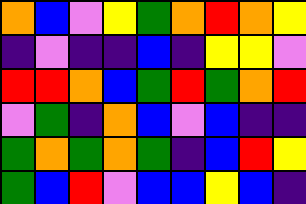[["orange", "blue", "violet", "yellow", "green", "orange", "red", "orange", "yellow"], ["indigo", "violet", "indigo", "indigo", "blue", "indigo", "yellow", "yellow", "violet"], ["red", "red", "orange", "blue", "green", "red", "green", "orange", "red"], ["violet", "green", "indigo", "orange", "blue", "violet", "blue", "indigo", "indigo"], ["green", "orange", "green", "orange", "green", "indigo", "blue", "red", "yellow"], ["green", "blue", "red", "violet", "blue", "blue", "yellow", "blue", "indigo"]]